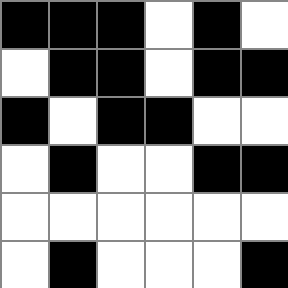[["black", "black", "black", "white", "black", "white"], ["white", "black", "black", "white", "black", "black"], ["black", "white", "black", "black", "white", "white"], ["white", "black", "white", "white", "black", "black"], ["white", "white", "white", "white", "white", "white"], ["white", "black", "white", "white", "white", "black"]]